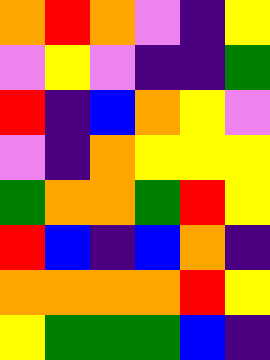[["orange", "red", "orange", "violet", "indigo", "yellow"], ["violet", "yellow", "violet", "indigo", "indigo", "green"], ["red", "indigo", "blue", "orange", "yellow", "violet"], ["violet", "indigo", "orange", "yellow", "yellow", "yellow"], ["green", "orange", "orange", "green", "red", "yellow"], ["red", "blue", "indigo", "blue", "orange", "indigo"], ["orange", "orange", "orange", "orange", "red", "yellow"], ["yellow", "green", "green", "green", "blue", "indigo"]]